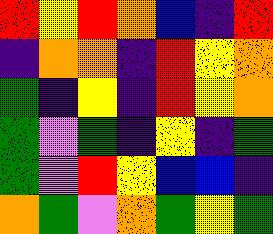[["red", "yellow", "red", "orange", "blue", "indigo", "red"], ["indigo", "orange", "orange", "indigo", "red", "yellow", "orange"], ["green", "indigo", "yellow", "indigo", "red", "yellow", "orange"], ["green", "violet", "green", "indigo", "yellow", "indigo", "green"], ["green", "violet", "red", "yellow", "blue", "blue", "indigo"], ["orange", "green", "violet", "orange", "green", "yellow", "green"]]